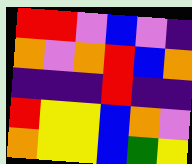[["red", "red", "violet", "blue", "violet", "indigo"], ["orange", "violet", "orange", "red", "blue", "orange"], ["indigo", "indigo", "indigo", "red", "indigo", "indigo"], ["red", "yellow", "yellow", "blue", "orange", "violet"], ["orange", "yellow", "yellow", "blue", "green", "yellow"]]